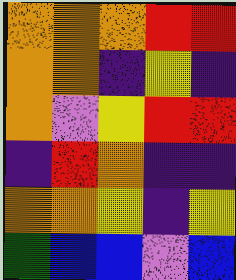[["orange", "orange", "orange", "red", "red"], ["orange", "orange", "indigo", "yellow", "indigo"], ["orange", "violet", "yellow", "red", "red"], ["indigo", "red", "orange", "indigo", "indigo"], ["orange", "orange", "yellow", "indigo", "yellow"], ["green", "blue", "blue", "violet", "blue"]]